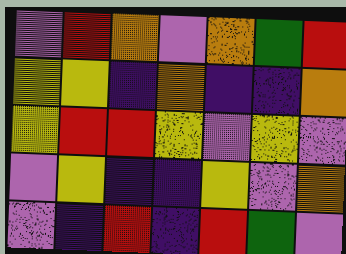[["violet", "red", "orange", "violet", "orange", "green", "red"], ["yellow", "yellow", "indigo", "orange", "indigo", "indigo", "orange"], ["yellow", "red", "red", "yellow", "violet", "yellow", "violet"], ["violet", "yellow", "indigo", "indigo", "yellow", "violet", "orange"], ["violet", "indigo", "red", "indigo", "red", "green", "violet"]]